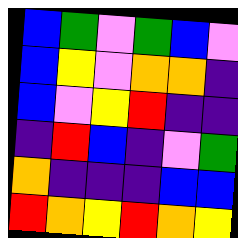[["blue", "green", "violet", "green", "blue", "violet"], ["blue", "yellow", "violet", "orange", "orange", "indigo"], ["blue", "violet", "yellow", "red", "indigo", "indigo"], ["indigo", "red", "blue", "indigo", "violet", "green"], ["orange", "indigo", "indigo", "indigo", "blue", "blue"], ["red", "orange", "yellow", "red", "orange", "yellow"]]